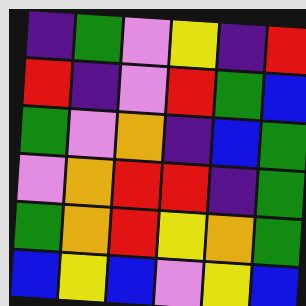[["indigo", "green", "violet", "yellow", "indigo", "red"], ["red", "indigo", "violet", "red", "green", "blue"], ["green", "violet", "orange", "indigo", "blue", "green"], ["violet", "orange", "red", "red", "indigo", "green"], ["green", "orange", "red", "yellow", "orange", "green"], ["blue", "yellow", "blue", "violet", "yellow", "blue"]]